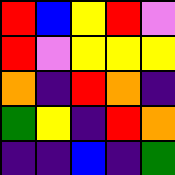[["red", "blue", "yellow", "red", "violet"], ["red", "violet", "yellow", "yellow", "yellow"], ["orange", "indigo", "red", "orange", "indigo"], ["green", "yellow", "indigo", "red", "orange"], ["indigo", "indigo", "blue", "indigo", "green"]]